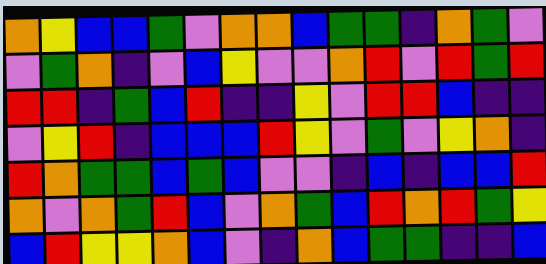[["orange", "yellow", "blue", "blue", "green", "violet", "orange", "orange", "blue", "green", "green", "indigo", "orange", "green", "violet"], ["violet", "green", "orange", "indigo", "violet", "blue", "yellow", "violet", "violet", "orange", "red", "violet", "red", "green", "red"], ["red", "red", "indigo", "green", "blue", "red", "indigo", "indigo", "yellow", "violet", "red", "red", "blue", "indigo", "indigo"], ["violet", "yellow", "red", "indigo", "blue", "blue", "blue", "red", "yellow", "violet", "green", "violet", "yellow", "orange", "indigo"], ["red", "orange", "green", "green", "blue", "green", "blue", "violet", "violet", "indigo", "blue", "indigo", "blue", "blue", "red"], ["orange", "violet", "orange", "green", "red", "blue", "violet", "orange", "green", "blue", "red", "orange", "red", "green", "yellow"], ["blue", "red", "yellow", "yellow", "orange", "blue", "violet", "indigo", "orange", "blue", "green", "green", "indigo", "indigo", "blue"]]